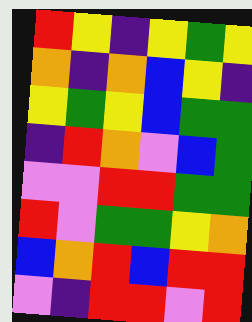[["red", "yellow", "indigo", "yellow", "green", "yellow"], ["orange", "indigo", "orange", "blue", "yellow", "indigo"], ["yellow", "green", "yellow", "blue", "green", "green"], ["indigo", "red", "orange", "violet", "blue", "green"], ["violet", "violet", "red", "red", "green", "green"], ["red", "violet", "green", "green", "yellow", "orange"], ["blue", "orange", "red", "blue", "red", "red"], ["violet", "indigo", "red", "red", "violet", "red"]]